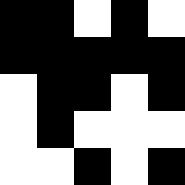[["black", "black", "white", "black", "white"], ["black", "black", "black", "black", "black"], ["white", "black", "black", "white", "black"], ["white", "black", "white", "white", "white"], ["white", "white", "black", "white", "black"]]